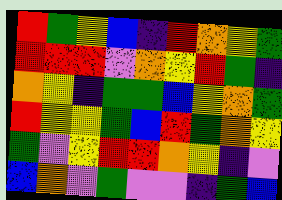[["red", "green", "yellow", "blue", "indigo", "red", "orange", "yellow", "green"], ["red", "red", "red", "violet", "orange", "yellow", "red", "green", "indigo"], ["orange", "yellow", "indigo", "green", "green", "blue", "yellow", "orange", "green"], ["red", "yellow", "yellow", "green", "blue", "red", "green", "orange", "yellow"], ["green", "violet", "yellow", "red", "red", "orange", "yellow", "indigo", "violet"], ["blue", "orange", "violet", "green", "violet", "violet", "indigo", "green", "blue"]]